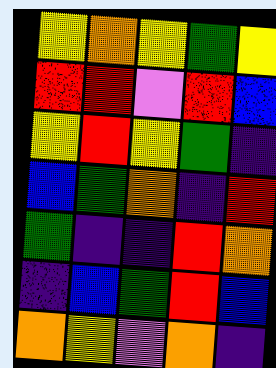[["yellow", "orange", "yellow", "green", "yellow"], ["red", "red", "violet", "red", "blue"], ["yellow", "red", "yellow", "green", "indigo"], ["blue", "green", "orange", "indigo", "red"], ["green", "indigo", "indigo", "red", "orange"], ["indigo", "blue", "green", "red", "blue"], ["orange", "yellow", "violet", "orange", "indigo"]]